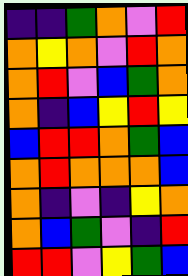[["indigo", "indigo", "green", "orange", "violet", "red"], ["orange", "yellow", "orange", "violet", "red", "orange"], ["orange", "red", "violet", "blue", "green", "orange"], ["orange", "indigo", "blue", "yellow", "red", "yellow"], ["blue", "red", "red", "orange", "green", "blue"], ["orange", "red", "orange", "orange", "orange", "blue"], ["orange", "indigo", "violet", "indigo", "yellow", "orange"], ["orange", "blue", "green", "violet", "indigo", "red"], ["red", "red", "violet", "yellow", "green", "blue"]]